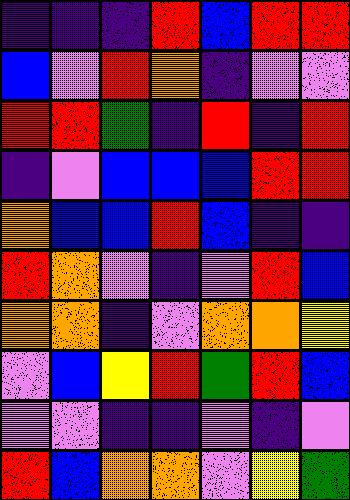[["indigo", "indigo", "indigo", "red", "blue", "red", "red"], ["blue", "violet", "red", "orange", "indigo", "violet", "violet"], ["red", "red", "green", "indigo", "red", "indigo", "red"], ["indigo", "violet", "blue", "blue", "blue", "red", "red"], ["orange", "blue", "blue", "red", "blue", "indigo", "indigo"], ["red", "orange", "violet", "indigo", "violet", "red", "blue"], ["orange", "orange", "indigo", "violet", "orange", "orange", "yellow"], ["violet", "blue", "yellow", "red", "green", "red", "blue"], ["violet", "violet", "indigo", "indigo", "violet", "indigo", "violet"], ["red", "blue", "orange", "orange", "violet", "yellow", "green"]]